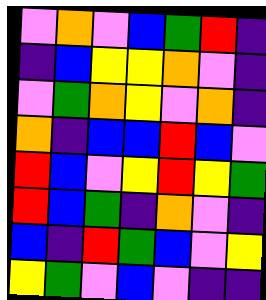[["violet", "orange", "violet", "blue", "green", "red", "indigo"], ["indigo", "blue", "yellow", "yellow", "orange", "violet", "indigo"], ["violet", "green", "orange", "yellow", "violet", "orange", "indigo"], ["orange", "indigo", "blue", "blue", "red", "blue", "violet"], ["red", "blue", "violet", "yellow", "red", "yellow", "green"], ["red", "blue", "green", "indigo", "orange", "violet", "indigo"], ["blue", "indigo", "red", "green", "blue", "violet", "yellow"], ["yellow", "green", "violet", "blue", "violet", "indigo", "indigo"]]